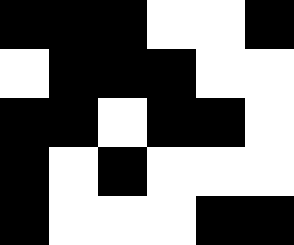[["black", "black", "black", "white", "white", "black"], ["white", "black", "black", "black", "white", "white"], ["black", "black", "white", "black", "black", "white"], ["black", "white", "black", "white", "white", "white"], ["black", "white", "white", "white", "black", "black"]]